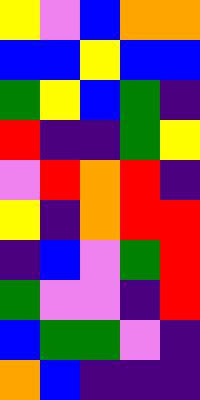[["yellow", "violet", "blue", "orange", "orange"], ["blue", "blue", "yellow", "blue", "blue"], ["green", "yellow", "blue", "green", "indigo"], ["red", "indigo", "indigo", "green", "yellow"], ["violet", "red", "orange", "red", "indigo"], ["yellow", "indigo", "orange", "red", "red"], ["indigo", "blue", "violet", "green", "red"], ["green", "violet", "violet", "indigo", "red"], ["blue", "green", "green", "violet", "indigo"], ["orange", "blue", "indigo", "indigo", "indigo"]]